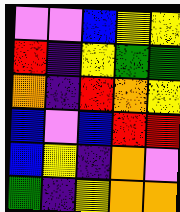[["violet", "violet", "blue", "yellow", "yellow"], ["red", "indigo", "yellow", "green", "green"], ["orange", "indigo", "red", "orange", "yellow"], ["blue", "violet", "blue", "red", "red"], ["blue", "yellow", "indigo", "orange", "violet"], ["green", "indigo", "yellow", "orange", "orange"]]